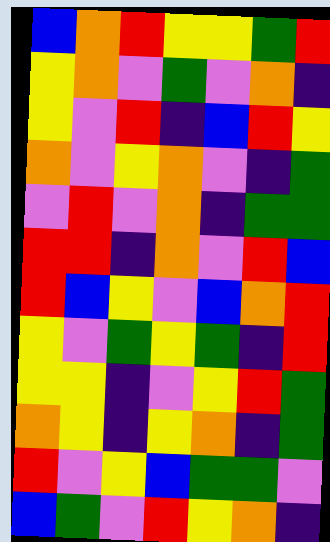[["blue", "orange", "red", "yellow", "yellow", "green", "red"], ["yellow", "orange", "violet", "green", "violet", "orange", "indigo"], ["yellow", "violet", "red", "indigo", "blue", "red", "yellow"], ["orange", "violet", "yellow", "orange", "violet", "indigo", "green"], ["violet", "red", "violet", "orange", "indigo", "green", "green"], ["red", "red", "indigo", "orange", "violet", "red", "blue"], ["red", "blue", "yellow", "violet", "blue", "orange", "red"], ["yellow", "violet", "green", "yellow", "green", "indigo", "red"], ["yellow", "yellow", "indigo", "violet", "yellow", "red", "green"], ["orange", "yellow", "indigo", "yellow", "orange", "indigo", "green"], ["red", "violet", "yellow", "blue", "green", "green", "violet"], ["blue", "green", "violet", "red", "yellow", "orange", "indigo"]]